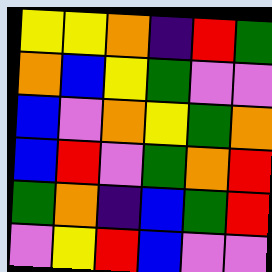[["yellow", "yellow", "orange", "indigo", "red", "green"], ["orange", "blue", "yellow", "green", "violet", "violet"], ["blue", "violet", "orange", "yellow", "green", "orange"], ["blue", "red", "violet", "green", "orange", "red"], ["green", "orange", "indigo", "blue", "green", "red"], ["violet", "yellow", "red", "blue", "violet", "violet"]]